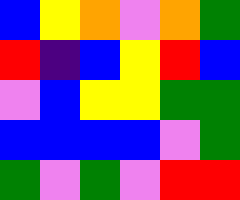[["blue", "yellow", "orange", "violet", "orange", "green"], ["red", "indigo", "blue", "yellow", "red", "blue"], ["violet", "blue", "yellow", "yellow", "green", "green"], ["blue", "blue", "blue", "blue", "violet", "green"], ["green", "violet", "green", "violet", "red", "red"]]